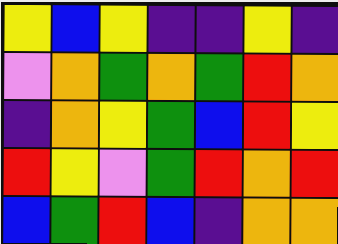[["yellow", "blue", "yellow", "indigo", "indigo", "yellow", "indigo"], ["violet", "orange", "green", "orange", "green", "red", "orange"], ["indigo", "orange", "yellow", "green", "blue", "red", "yellow"], ["red", "yellow", "violet", "green", "red", "orange", "red"], ["blue", "green", "red", "blue", "indigo", "orange", "orange"]]